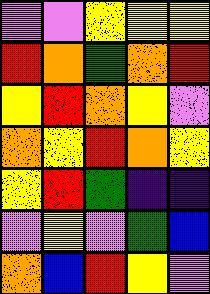[["violet", "violet", "yellow", "yellow", "yellow"], ["red", "orange", "green", "orange", "red"], ["yellow", "red", "orange", "yellow", "violet"], ["orange", "yellow", "red", "orange", "yellow"], ["yellow", "red", "green", "indigo", "indigo"], ["violet", "yellow", "violet", "green", "blue"], ["orange", "blue", "red", "yellow", "violet"]]